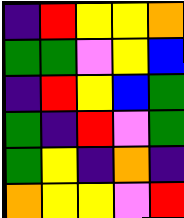[["indigo", "red", "yellow", "yellow", "orange"], ["green", "green", "violet", "yellow", "blue"], ["indigo", "red", "yellow", "blue", "green"], ["green", "indigo", "red", "violet", "green"], ["green", "yellow", "indigo", "orange", "indigo"], ["orange", "yellow", "yellow", "violet", "red"]]